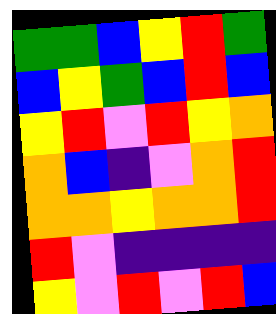[["green", "green", "blue", "yellow", "red", "green"], ["blue", "yellow", "green", "blue", "red", "blue"], ["yellow", "red", "violet", "red", "yellow", "orange"], ["orange", "blue", "indigo", "violet", "orange", "red"], ["orange", "orange", "yellow", "orange", "orange", "red"], ["red", "violet", "indigo", "indigo", "indigo", "indigo"], ["yellow", "violet", "red", "violet", "red", "blue"]]